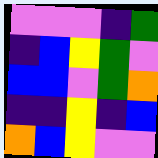[["violet", "violet", "violet", "indigo", "green"], ["indigo", "blue", "yellow", "green", "violet"], ["blue", "blue", "violet", "green", "orange"], ["indigo", "indigo", "yellow", "indigo", "blue"], ["orange", "blue", "yellow", "violet", "violet"]]